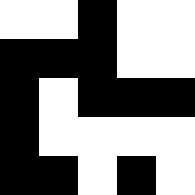[["white", "white", "black", "white", "white"], ["black", "black", "black", "white", "white"], ["black", "white", "black", "black", "black"], ["black", "white", "white", "white", "white"], ["black", "black", "white", "black", "white"]]